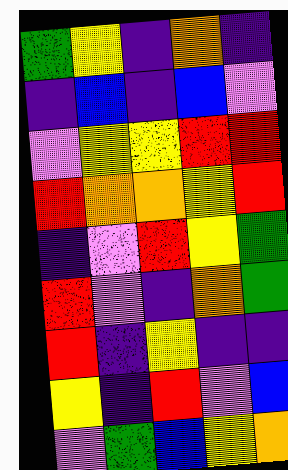[["green", "yellow", "indigo", "orange", "indigo"], ["indigo", "blue", "indigo", "blue", "violet"], ["violet", "yellow", "yellow", "red", "red"], ["red", "orange", "orange", "yellow", "red"], ["indigo", "violet", "red", "yellow", "green"], ["red", "violet", "indigo", "orange", "green"], ["red", "indigo", "yellow", "indigo", "indigo"], ["yellow", "indigo", "red", "violet", "blue"], ["violet", "green", "blue", "yellow", "orange"]]